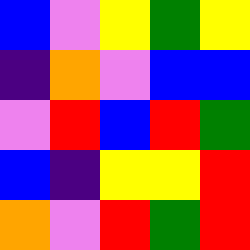[["blue", "violet", "yellow", "green", "yellow"], ["indigo", "orange", "violet", "blue", "blue"], ["violet", "red", "blue", "red", "green"], ["blue", "indigo", "yellow", "yellow", "red"], ["orange", "violet", "red", "green", "red"]]